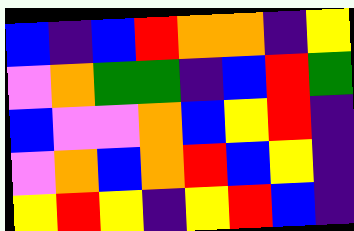[["blue", "indigo", "blue", "red", "orange", "orange", "indigo", "yellow"], ["violet", "orange", "green", "green", "indigo", "blue", "red", "green"], ["blue", "violet", "violet", "orange", "blue", "yellow", "red", "indigo"], ["violet", "orange", "blue", "orange", "red", "blue", "yellow", "indigo"], ["yellow", "red", "yellow", "indigo", "yellow", "red", "blue", "indigo"]]